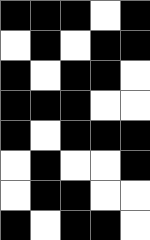[["black", "black", "black", "white", "black"], ["white", "black", "white", "black", "black"], ["black", "white", "black", "black", "white"], ["black", "black", "black", "white", "white"], ["black", "white", "black", "black", "black"], ["white", "black", "white", "white", "black"], ["white", "black", "black", "white", "white"], ["black", "white", "black", "black", "white"]]